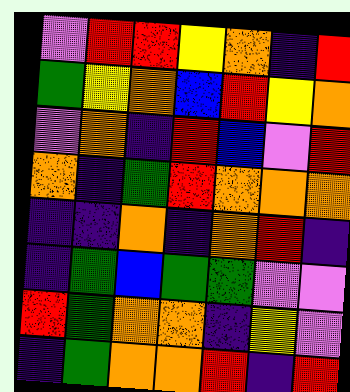[["violet", "red", "red", "yellow", "orange", "indigo", "red"], ["green", "yellow", "orange", "blue", "red", "yellow", "orange"], ["violet", "orange", "indigo", "red", "blue", "violet", "red"], ["orange", "indigo", "green", "red", "orange", "orange", "orange"], ["indigo", "indigo", "orange", "indigo", "orange", "red", "indigo"], ["indigo", "green", "blue", "green", "green", "violet", "violet"], ["red", "green", "orange", "orange", "indigo", "yellow", "violet"], ["indigo", "green", "orange", "orange", "red", "indigo", "red"]]